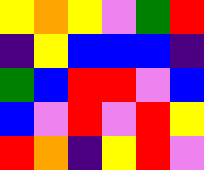[["yellow", "orange", "yellow", "violet", "green", "red"], ["indigo", "yellow", "blue", "blue", "blue", "indigo"], ["green", "blue", "red", "red", "violet", "blue"], ["blue", "violet", "red", "violet", "red", "yellow"], ["red", "orange", "indigo", "yellow", "red", "violet"]]